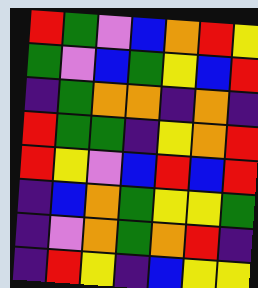[["red", "green", "violet", "blue", "orange", "red", "yellow"], ["green", "violet", "blue", "green", "yellow", "blue", "red"], ["indigo", "green", "orange", "orange", "indigo", "orange", "indigo"], ["red", "green", "green", "indigo", "yellow", "orange", "red"], ["red", "yellow", "violet", "blue", "red", "blue", "red"], ["indigo", "blue", "orange", "green", "yellow", "yellow", "green"], ["indigo", "violet", "orange", "green", "orange", "red", "indigo"], ["indigo", "red", "yellow", "indigo", "blue", "yellow", "yellow"]]